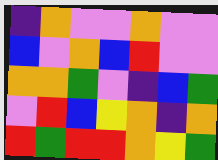[["indigo", "orange", "violet", "violet", "orange", "violet", "violet"], ["blue", "violet", "orange", "blue", "red", "violet", "violet"], ["orange", "orange", "green", "violet", "indigo", "blue", "green"], ["violet", "red", "blue", "yellow", "orange", "indigo", "orange"], ["red", "green", "red", "red", "orange", "yellow", "green"]]